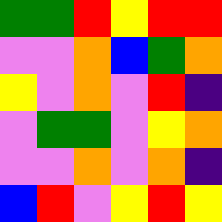[["green", "green", "red", "yellow", "red", "red"], ["violet", "violet", "orange", "blue", "green", "orange"], ["yellow", "violet", "orange", "violet", "red", "indigo"], ["violet", "green", "green", "violet", "yellow", "orange"], ["violet", "violet", "orange", "violet", "orange", "indigo"], ["blue", "red", "violet", "yellow", "red", "yellow"]]